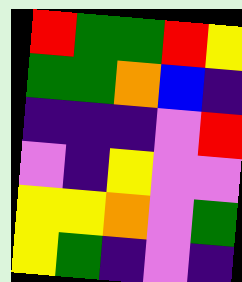[["red", "green", "green", "red", "yellow"], ["green", "green", "orange", "blue", "indigo"], ["indigo", "indigo", "indigo", "violet", "red"], ["violet", "indigo", "yellow", "violet", "violet"], ["yellow", "yellow", "orange", "violet", "green"], ["yellow", "green", "indigo", "violet", "indigo"]]